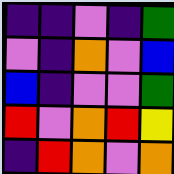[["indigo", "indigo", "violet", "indigo", "green"], ["violet", "indigo", "orange", "violet", "blue"], ["blue", "indigo", "violet", "violet", "green"], ["red", "violet", "orange", "red", "yellow"], ["indigo", "red", "orange", "violet", "orange"]]